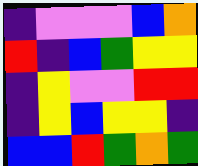[["indigo", "violet", "violet", "violet", "blue", "orange"], ["red", "indigo", "blue", "green", "yellow", "yellow"], ["indigo", "yellow", "violet", "violet", "red", "red"], ["indigo", "yellow", "blue", "yellow", "yellow", "indigo"], ["blue", "blue", "red", "green", "orange", "green"]]